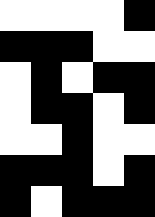[["white", "white", "white", "white", "black"], ["black", "black", "black", "white", "white"], ["white", "black", "white", "black", "black"], ["white", "black", "black", "white", "black"], ["white", "white", "black", "white", "white"], ["black", "black", "black", "white", "black"], ["black", "white", "black", "black", "black"]]